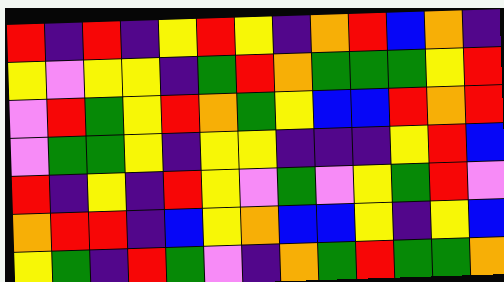[["red", "indigo", "red", "indigo", "yellow", "red", "yellow", "indigo", "orange", "red", "blue", "orange", "indigo"], ["yellow", "violet", "yellow", "yellow", "indigo", "green", "red", "orange", "green", "green", "green", "yellow", "red"], ["violet", "red", "green", "yellow", "red", "orange", "green", "yellow", "blue", "blue", "red", "orange", "red"], ["violet", "green", "green", "yellow", "indigo", "yellow", "yellow", "indigo", "indigo", "indigo", "yellow", "red", "blue"], ["red", "indigo", "yellow", "indigo", "red", "yellow", "violet", "green", "violet", "yellow", "green", "red", "violet"], ["orange", "red", "red", "indigo", "blue", "yellow", "orange", "blue", "blue", "yellow", "indigo", "yellow", "blue"], ["yellow", "green", "indigo", "red", "green", "violet", "indigo", "orange", "green", "red", "green", "green", "orange"]]